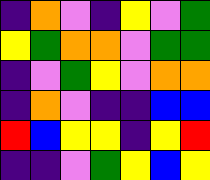[["indigo", "orange", "violet", "indigo", "yellow", "violet", "green"], ["yellow", "green", "orange", "orange", "violet", "green", "green"], ["indigo", "violet", "green", "yellow", "violet", "orange", "orange"], ["indigo", "orange", "violet", "indigo", "indigo", "blue", "blue"], ["red", "blue", "yellow", "yellow", "indigo", "yellow", "red"], ["indigo", "indigo", "violet", "green", "yellow", "blue", "yellow"]]